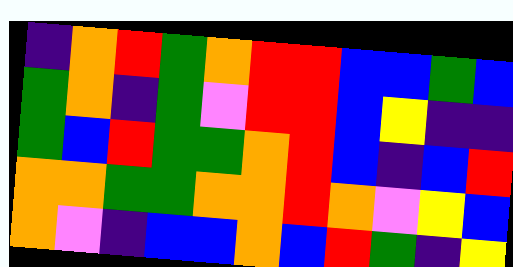[["indigo", "orange", "red", "green", "orange", "red", "red", "blue", "blue", "green", "blue"], ["green", "orange", "indigo", "green", "violet", "red", "red", "blue", "yellow", "indigo", "indigo"], ["green", "blue", "red", "green", "green", "orange", "red", "blue", "indigo", "blue", "red"], ["orange", "orange", "green", "green", "orange", "orange", "red", "orange", "violet", "yellow", "blue"], ["orange", "violet", "indigo", "blue", "blue", "orange", "blue", "red", "green", "indigo", "yellow"]]